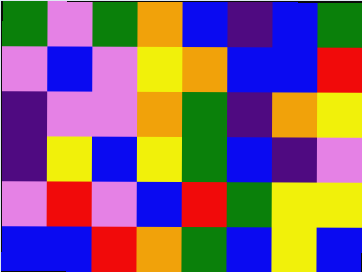[["green", "violet", "green", "orange", "blue", "indigo", "blue", "green"], ["violet", "blue", "violet", "yellow", "orange", "blue", "blue", "red"], ["indigo", "violet", "violet", "orange", "green", "indigo", "orange", "yellow"], ["indigo", "yellow", "blue", "yellow", "green", "blue", "indigo", "violet"], ["violet", "red", "violet", "blue", "red", "green", "yellow", "yellow"], ["blue", "blue", "red", "orange", "green", "blue", "yellow", "blue"]]